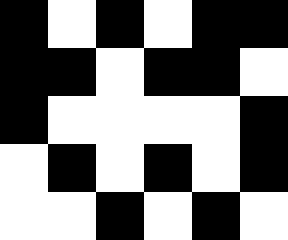[["black", "white", "black", "white", "black", "black"], ["black", "black", "white", "black", "black", "white"], ["black", "white", "white", "white", "white", "black"], ["white", "black", "white", "black", "white", "black"], ["white", "white", "black", "white", "black", "white"]]